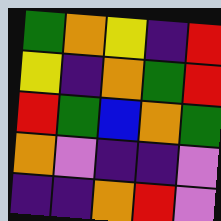[["green", "orange", "yellow", "indigo", "red"], ["yellow", "indigo", "orange", "green", "red"], ["red", "green", "blue", "orange", "green"], ["orange", "violet", "indigo", "indigo", "violet"], ["indigo", "indigo", "orange", "red", "violet"]]